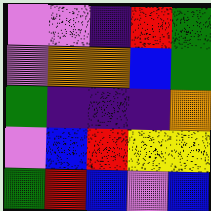[["violet", "violet", "indigo", "red", "green"], ["violet", "orange", "orange", "blue", "green"], ["green", "indigo", "indigo", "indigo", "orange"], ["violet", "blue", "red", "yellow", "yellow"], ["green", "red", "blue", "violet", "blue"]]